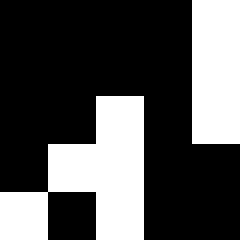[["black", "black", "black", "black", "white"], ["black", "black", "black", "black", "white"], ["black", "black", "white", "black", "white"], ["black", "white", "white", "black", "black"], ["white", "black", "white", "black", "black"]]